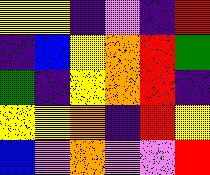[["yellow", "yellow", "indigo", "violet", "indigo", "red"], ["indigo", "blue", "yellow", "orange", "red", "green"], ["green", "indigo", "yellow", "orange", "red", "indigo"], ["yellow", "yellow", "orange", "indigo", "red", "yellow"], ["blue", "violet", "orange", "violet", "violet", "red"]]